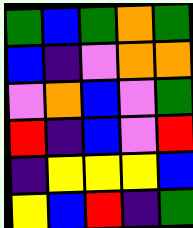[["green", "blue", "green", "orange", "green"], ["blue", "indigo", "violet", "orange", "orange"], ["violet", "orange", "blue", "violet", "green"], ["red", "indigo", "blue", "violet", "red"], ["indigo", "yellow", "yellow", "yellow", "blue"], ["yellow", "blue", "red", "indigo", "green"]]